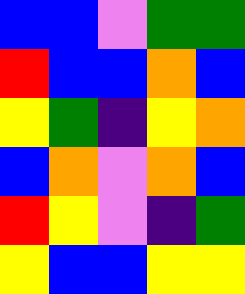[["blue", "blue", "violet", "green", "green"], ["red", "blue", "blue", "orange", "blue"], ["yellow", "green", "indigo", "yellow", "orange"], ["blue", "orange", "violet", "orange", "blue"], ["red", "yellow", "violet", "indigo", "green"], ["yellow", "blue", "blue", "yellow", "yellow"]]